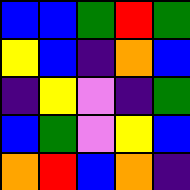[["blue", "blue", "green", "red", "green"], ["yellow", "blue", "indigo", "orange", "blue"], ["indigo", "yellow", "violet", "indigo", "green"], ["blue", "green", "violet", "yellow", "blue"], ["orange", "red", "blue", "orange", "indigo"]]